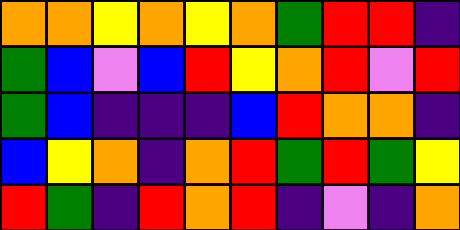[["orange", "orange", "yellow", "orange", "yellow", "orange", "green", "red", "red", "indigo"], ["green", "blue", "violet", "blue", "red", "yellow", "orange", "red", "violet", "red"], ["green", "blue", "indigo", "indigo", "indigo", "blue", "red", "orange", "orange", "indigo"], ["blue", "yellow", "orange", "indigo", "orange", "red", "green", "red", "green", "yellow"], ["red", "green", "indigo", "red", "orange", "red", "indigo", "violet", "indigo", "orange"]]